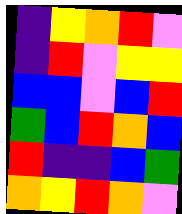[["indigo", "yellow", "orange", "red", "violet"], ["indigo", "red", "violet", "yellow", "yellow"], ["blue", "blue", "violet", "blue", "red"], ["green", "blue", "red", "orange", "blue"], ["red", "indigo", "indigo", "blue", "green"], ["orange", "yellow", "red", "orange", "violet"]]